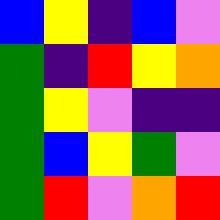[["blue", "yellow", "indigo", "blue", "violet"], ["green", "indigo", "red", "yellow", "orange"], ["green", "yellow", "violet", "indigo", "indigo"], ["green", "blue", "yellow", "green", "violet"], ["green", "red", "violet", "orange", "red"]]